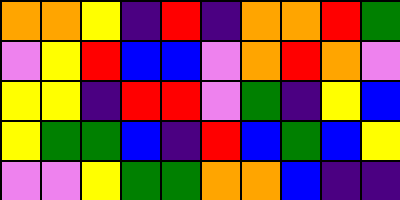[["orange", "orange", "yellow", "indigo", "red", "indigo", "orange", "orange", "red", "green"], ["violet", "yellow", "red", "blue", "blue", "violet", "orange", "red", "orange", "violet"], ["yellow", "yellow", "indigo", "red", "red", "violet", "green", "indigo", "yellow", "blue"], ["yellow", "green", "green", "blue", "indigo", "red", "blue", "green", "blue", "yellow"], ["violet", "violet", "yellow", "green", "green", "orange", "orange", "blue", "indigo", "indigo"]]